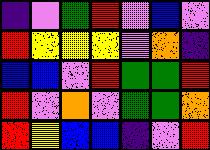[["indigo", "violet", "green", "red", "violet", "blue", "violet"], ["red", "yellow", "yellow", "yellow", "violet", "orange", "indigo"], ["blue", "blue", "violet", "red", "green", "green", "red"], ["red", "violet", "orange", "violet", "green", "green", "orange"], ["red", "yellow", "blue", "blue", "indigo", "violet", "red"]]